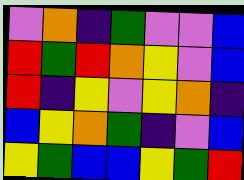[["violet", "orange", "indigo", "green", "violet", "violet", "blue"], ["red", "green", "red", "orange", "yellow", "violet", "blue"], ["red", "indigo", "yellow", "violet", "yellow", "orange", "indigo"], ["blue", "yellow", "orange", "green", "indigo", "violet", "blue"], ["yellow", "green", "blue", "blue", "yellow", "green", "red"]]